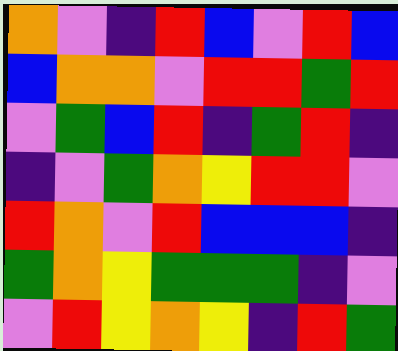[["orange", "violet", "indigo", "red", "blue", "violet", "red", "blue"], ["blue", "orange", "orange", "violet", "red", "red", "green", "red"], ["violet", "green", "blue", "red", "indigo", "green", "red", "indigo"], ["indigo", "violet", "green", "orange", "yellow", "red", "red", "violet"], ["red", "orange", "violet", "red", "blue", "blue", "blue", "indigo"], ["green", "orange", "yellow", "green", "green", "green", "indigo", "violet"], ["violet", "red", "yellow", "orange", "yellow", "indigo", "red", "green"]]